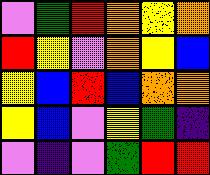[["violet", "green", "red", "orange", "yellow", "orange"], ["red", "yellow", "violet", "orange", "yellow", "blue"], ["yellow", "blue", "red", "blue", "orange", "orange"], ["yellow", "blue", "violet", "yellow", "green", "indigo"], ["violet", "indigo", "violet", "green", "red", "red"]]